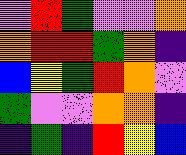[["violet", "red", "green", "violet", "violet", "orange"], ["orange", "red", "red", "green", "orange", "indigo"], ["blue", "yellow", "green", "red", "orange", "violet"], ["green", "violet", "violet", "orange", "orange", "indigo"], ["indigo", "green", "indigo", "red", "yellow", "blue"]]